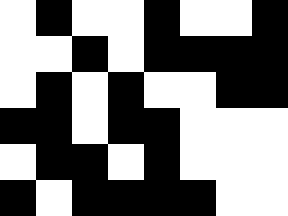[["white", "black", "white", "white", "black", "white", "white", "black"], ["white", "white", "black", "white", "black", "black", "black", "black"], ["white", "black", "white", "black", "white", "white", "black", "black"], ["black", "black", "white", "black", "black", "white", "white", "white"], ["white", "black", "black", "white", "black", "white", "white", "white"], ["black", "white", "black", "black", "black", "black", "white", "white"]]